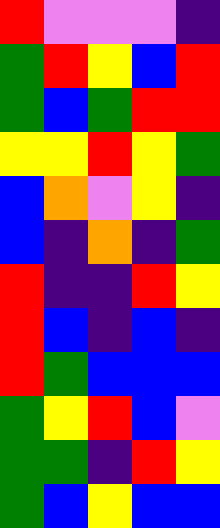[["red", "violet", "violet", "violet", "indigo"], ["green", "red", "yellow", "blue", "red"], ["green", "blue", "green", "red", "red"], ["yellow", "yellow", "red", "yellow", "green"], ["blue", "orange", "violet", "yellow", "indigo"], ["blue", "indigo", "orange", "indigo", "green"], ["red", "indigo", "indigo", "red", "yellow"], ["red", "blue", "indigo", "blue", "indigo"], ["red", "green", "blue", "blue", "blue"], ["green", "yellow", "red", "blue", "violet"], ["green", "green", "indigo", "red", "yellow"], ["green", "blue", "yellow", "blue", "blue"]]